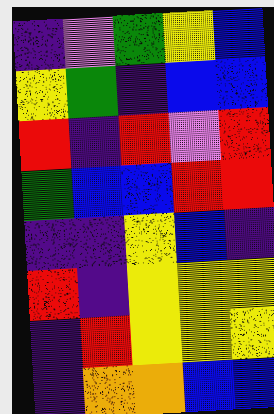[["indigo", "violet", "green", "yellow", "blue"], ["yellow", "green", "indigo", "blue", "blue"], ["red", "indigo", "red", "violet", "red"], ["green", "blue", "blue", "red", "red"], ["indigo", "indigo", "yellow", "blue", "indigo"], ["red", "indigo", "yellow", "yellow", "yellow"], ["indigo", "red", "yellow", "yellow", "yellow"], ["indigo", "orange", "orange", "blue", "blue"]]